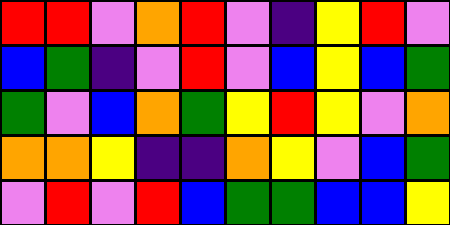[["red", "red", "violet", "orange", "red", "violet", "indigo", "yellow", "red", "violet"], ["blue", "green", "indigo", "violet", "red", "violet", "blue", "yellow", "blue", "green"], ["green", "violet", "blue", "orange", "green", "yellow", "red", "yellow", "violet", "orange"], ["orange", "orange", "yellow", "indigo", "indigo", "orange", "yellow", "violet", "blue", "green"], ["violet", "red", "violet", "red", "blue", "green", "green", "blue", "blue", "yellow"]]